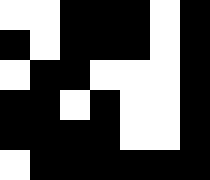[["white", "white", "black", "black", "black", "white", "black"], ["black", "white", "black", "black", "black", "white", "black"], ["white", "black", "black", "white", "white", "white", "black"], ["black", "black", "white", "black", "white", "white", "black"], ["black", "black", "black", "black", "white", "white", "black"], ["white", "black", "black", "black", "black", "black", "black"]]